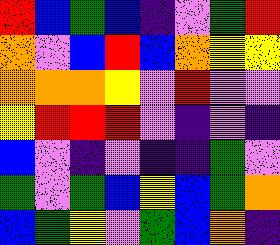[["red", "blue", "green", "blue", "indigo", "violet", "green", "red"], ["orange", "violet", "blue", "red", "blue", "orange", "yellow", "yellow"], ["orange", "orange", "orange", "yellow", "violet", "red", "violet", "violet"], ["yellow", "red", "red", "red", "violet", "indigo", "violet", "indigo"], ["blue", "violet", "indigo", "violet", "indigo", "indigo", "green", "violet"], ["green", "violet", "green", "blue", "yellow", "blue", "green", "orange"], ["blue", "green", "yellow", "violet", "green", "blue", "orange", "indigo"]]